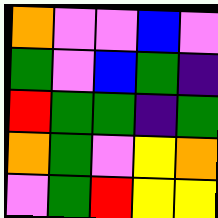[["orange", "violet", "violet", "blue", "violet"], ["green", "violet", "blue", "green", "indigo"], ["red", "green", "green", "indigo", "green"], ["orange", "green", "violet", "yellow", "orange"], ["violet", "green", "red", "yellow", "yellow"]]